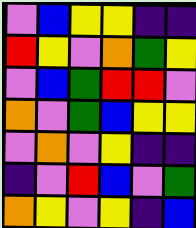[["violet", "blue", "yellow", "yellow", "indigo", "indigo"], ["red", "yellow", "violet", "orange", "green", "yellow"], ["violet", "blue", "green", "red", "red", "violet"], ["orange", "violet", "green", "blue", "yellow", "yellow"], ["violet", "orange", "violet", "yellow", "indigo", "indigo"], ["indigo", "violet", "red", "blue", "violet", "green"], ["orange", "yellow", "violet", "yellow", "indigo", "blue"]]